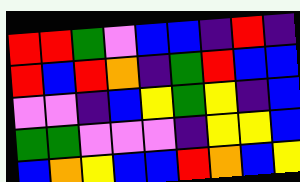[["red", "red", "green", "violet", "blue", "blue", "indigo", "red", "indigo"], ["red", "blue", "red", "orange", "indigo", "green", "red", "blue", "blue"], ["violet", "violet", "indigo", "blue", "yellow", "green", "yellow", "indigo", "blue"], ["green", "green", "violet", "violet", "violet", "indigo", "yellow", "yellow", "blue"], ["blue", "orange", "yellow", "blue", "blue", "red", "orange", "blue", "yellow"]]